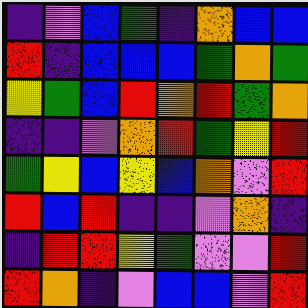[["indigo", "violet", "blue", "green", "indigo", "orange", "blue", "blue"], ["red", "indigo", "blue", "blue", "blue", "green", "orange", "green"], ["yellow", "green", "blue", "red", "orange", "red", "green", "orange"], ["indigo", "indigo", "violet", "orange", "red", "green", "yellow", "red"], ["green", "yellow", "blue", "yellow", "blue", "orange", "violet", "red"], ["red", "blue", "red", "indigo", "indigo", "violet", "orange", "indigo"], ["indigo", "red", "red", "yellow", "green", "violet", "violet", "red"], ["red", "orange", "indigo", "violet", "blue", "blue", "violet", "red"]]